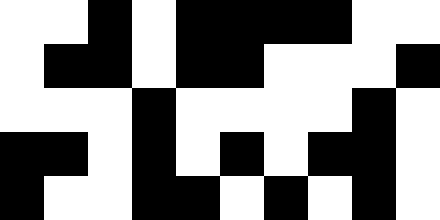[["white", "white", "black", "white", "black", "black", "black", "black", "white", "white"], ["white", "black", "black", "white", "black", "black", "white", "white", "white", "black"], ["white", "white", "white", "black", "white", "white", "white", "white", "black", "white"], ["black", "black", "white", "black", "white", "black", "white", "black", "black", "white"], ["black", "white", "white", "black", "black", "white", "black", "white", "black", "white"]]